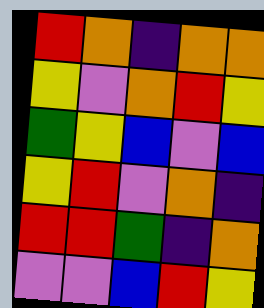[["red", "orange", "indigo", "orange", "orange"], ["yellow", "violet", "orange", "red", "yellow"], ["green", "yellow", "blue", "violet", "blue"], ["yellow", "red", "violet", "orange", "indigo"], ["red", "red", "green", "indigo", "orange"], ["violet", "violet", "blue", "red", "yellow"]]